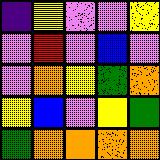[["indigo", "yellow", "violet", "violet", "yellow"], ["violet", "red", "violet", "blue", "violet"], ["violet", "orange", "yellow", "green", "orange"], ["yellow", "blue", "violet", "yellow", "green"], ["green", "orange", "orange", "orange", "orange"]]